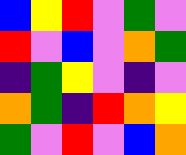[["blue", "yellow", "red", "violet", "green", "violet"], ["red", "violet", "blue", "violet", "orange", "green"], ["indigo", "green", "yellow", "violet", "indigo", "violet"], ["orange", "green", "indigo", "red", "orange", "yellow"], ["green", "violet", "red", "violet", "blue", "orange"]]